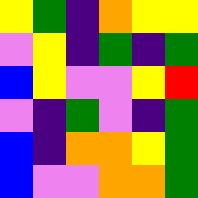[["yellow", "green", "indigo", "orange", "yellow", "yellow"], ["violet", "yellow", "indigo", "green", "indigo", "green"], ["blue", "yellow", "violet", "violet", "yellow", "red"], ["violet", "indigo", "green", "violet", "indigo", "green"], ["blue", "indigo", "orange", "orange", "yellow", "green"], ["blue", "violet", "violet", "orange", "orange", "green"]]